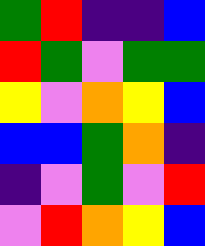[["green", "red", "indigo", "indigo", "blue"], ["red", "green", "violet", "green", "green"], ["yellow", "violet", "orange", "yellow", "blue"], ["blue", "blue", "green", "orange", "indigo"], ["indigo", "violet", "green", "violet", "red"], ["violet", "red", "orange", "yellow", "blue"]]